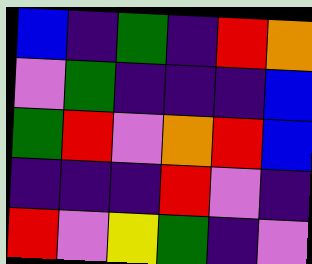[["blue", "indigo", "green", "indigo", "red", "orange"], ["violet", "green", "indigo", "indigo", "indigo", "blue"], ["green", "red", "violet", "orange", "red", "blue"], ["indigo", "indigo", "indigo", "red", "violet", "indigo"], ["red", "violet", "yellow", "green", "indigo", "violet"]]